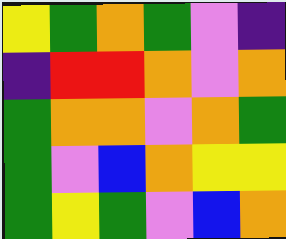[["yellow", "green", "orange", "green", "violet", "indigo"], ["indigo", "red", "red", "orange", "violet", "orange"], ["green", "orange", "orange", "violet", "orange", "green"], ["green", "violet", "blue", "orange", "yellow", "yellow"], ["green", "yellow", "green", "violet", "blue", "orange"]]